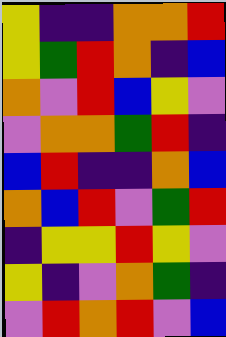[["yellow", "indigo", "indigo", "orange", "orange", "red"], ["yellow", "green", "red", "orange", "indigo", "blue"], ["orange", "violet", "red", "blue", "yellow", "violet"], ["violet", "orange", "orange", "green", "red", "indigo"], ["blue", "red", "indigo", "indigo", "orange", "blue"], ["orange", "blue", "red", "violet", "green", "red"], ["indigo", "yellow", "yellow", "red", "yellow", "violet"], ["yellow", "indigo", "violet", "orange", "green", "indigo"], ["violet", "red", "orange", "red", "violet", "blue"]]